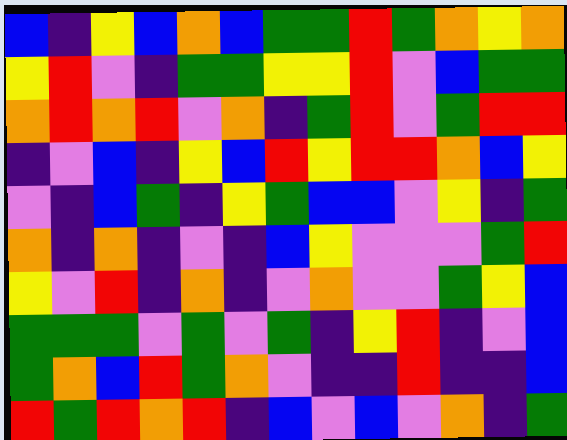[["blue", "indigo", "yellow", "blue", "orange", "blue", "green", "green", "red", "green", "orange", "yellow", "orange"], ["yellow", "red", "violet", "indigo", "green", "green", "yellow", "yellow", "red", "violet", "blue", "green", "green"], ["orange", "red", "orange", "red", "violet", "orange", "indigo", "green", "red", "violet", "green", "red", "red"], ["indigo", "violet", "blue", "indigo", "yellow", "blue", "red", "yellow", "red", "red", "orange", "blue", "yellow"], ["violet", "indigo", "blue", "green", "indigo", "yellow", "green", "blue", "blue", "violet", "yellow", "indigo", "green"], ["orange", "indigo", "orange", "indigo", "violet", "indigo", "blue", "yellow", "violet", "violet", "violet", "green", "red"], ["yellow", "violet", "red", "indigo", "orange", "indigo", "violet", "orange", "violet", "violet", "green", "yellow", "blue"], ["green", "green", "green", "violet", "green", "violet", "green", "indigo", "yellow", "red", "indigo", "violet", "blue"], ["green", "orange", "blue", "red", "green", "orange", "violet", "indigo", "indigo", "red", "indigo", "indigo", "blue"], ["red", "green", "red", "orange", "red", "indigo", "blue", "violet", "blue", "violet", "orange", "indigo", "green"]]